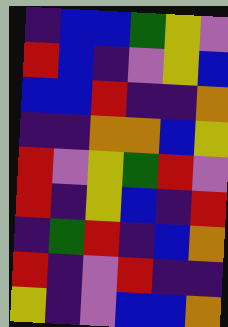[["indigo", "blue", "blue", "green", "yellow", "violet"], ["red", "blue", "indigo", "violet", "yellow", "blue"], ["blue", "blue", "red", "indigo", "indigo", "orange"], ["indigo", "indigo", "orange", "orange", "blue", "yellow"], ["red", "violet", "yellow", "green", "red", "violet"], ["red", "indigo", "yellow", "blue", "indigo", "red"], ["indigo", "green", "red", "indigo", "blue", "orange"], ["red", "indigo", "violet", "red", "indigo", "indigo"], ["yellow", "indigo", "violet", "blue", "blue", "orange"]]